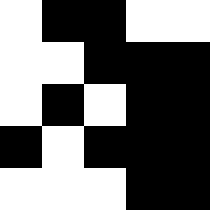[["white", "black", "black", "white", "white"], ["white", "white", "black", "black", "black"], ["white", "black", "white", "black", "black"], ["black", "white", "black", "black", "black"], ["white", "white", "white", "black", "black"]]